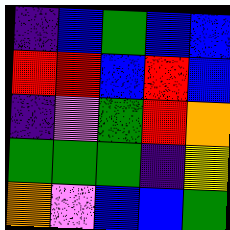[["indigo", "blue", "green", "blue", "blue"], ["red", "red", "blue", "red", "blue"], ["indigo", "violet", "green", "red", "orange"], ["green", "green", "green", "indigo", "yellow"], ["orange", "violet", "blue", "blue", "green"]]